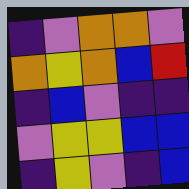[["indigo", "violet", "orange", "orange", "violet"], ["orange", "yellow", "orange", "blue", "red"], ["indigo", "blue", "violet", "indigo", "indigo"], ["violet", "yellow", "yellow", "blue", "blue"], ["indigo", "yellow", "violet", "indigo", "blue"]]